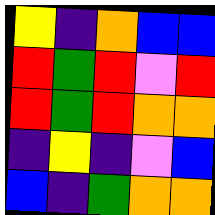[["yellow", "indigo", "orange", "blue", "blue"], ["red", "green", "red", "violet", "red"], ["red", "green", "red", "orange", "orange"], ["indigo", "yellow", "indigo", "violet", "blue"], ["blue", "indigo", "green", "orange", "orange"]]